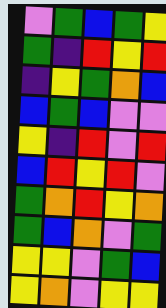[["violet", "green", "blue", "green", "yellow"], ["green", "indigo", "red", "yellow", "red"], ["indigo", "yellow", "green", "orange", "blue"], ["blue", "green", "blue", "violet", "violet"], ["yellow", "indigo", "red", "violet", "red"], ["blue", "red", "yellow", "red", "violet"], ["green", "orange", "red", "yellow", "orange"], ["green", "blue", "orange", "violet", "green"], ["yellow", "yellow", "violet", "green", "blue"], ["yellow", "orange", "violet", "yellow", "yellow"]]